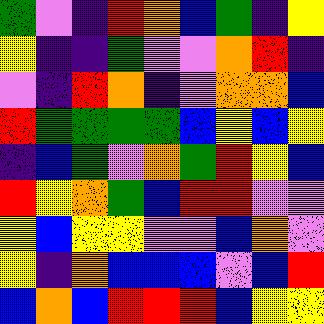[["green", "violet", "indigo", "red", "orange", "blue", "green", "indigo", "yellow"], ["yellow", "indigo", "indigo", "green", "violet", "violet", "orange", "red", "indigo"], ["violet", "indigo", "red", "orange", "indigo", "violet", "orange", "orange", "blue"], ["red", "green", "green", "green", "green", "blue", "yellow", "blue", "yellow"], ["indigo", "blue", "green", "violet", "orange", "green", "red", "yellow", "blue"], ["red", "yellow", "orange", "green", "blue", "red", "red", "violet", "violet"], ["yellow", "blue", "yellow", "yellow", "violet", "violet", "blue", "orange", "violet"], ["yellow", "indigo", "orange", "blue", "blue", "blue", "violet", "blue", "red"], ["blue", "orange", "blue", "red", "red", "red", "blue", "yellow", "yellow"]]